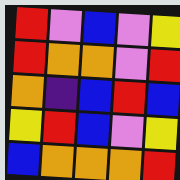[["red", "violet", "blue", "violet", "yellow"], ["red", "orange", "orange", "violet", "red"], ["orange", "indigo", "blue", "red", "blue"], ["yellow", "red", "blue", "violet", "yellow"], ["blue", "orange", "orange", "orange", "red"]]